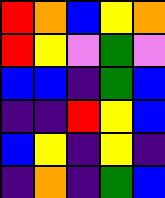[["red", "orange", "blue", "yellow", "orange"], ["red", "yellow", "violet", "green", "violet"], ["blue", "blue", "indigo", "green", "blue"], ["indigo", "indigo", "red", "yellow", "blue"], ["blue", "yellow", "indigo", "yellow", "indigo"], ["indigo", "orange", "indigo", "green", "blue"]]